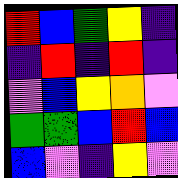[["red", "blue", "green", "yellow", "indigo"], ["indigo", "red", "indigo", "red", "indigo"], ["violet", "blue", "yellow", "orange", "violet"], ["green", "green", "blue", "red", "blue"], ["blue", "violet", "indigo", "yellow", "violet"]]